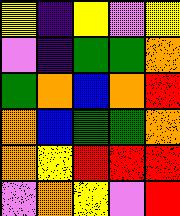[["yellow", "indigo", "yellow", "violet", "yellow"], ["violet", "indigo", "green", "green", "orange"], ["green", "orange", "blue", "orange", "red"], ["orange", "blue", "green", "green", "orange"], ["orange", "yellow", "red", "red", "red"], ["violet", "orange", "yellow", "violet", "red"]]